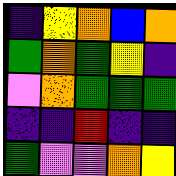[["indigo", "yellow", "orange", "blue", "orange"], ["green", "orange", "green", "yellow", "indigo"], ["violet", "orange", "green", "green", "green"], ["indigo", "indigo", "red", "indigo", "indigo"], ["green", "violet", "violet", "orange", "yellow"]]